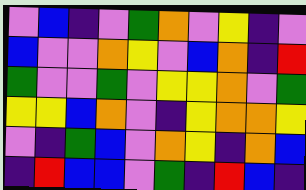[["violet", "blue", "indigo", "violet", "green", "orange", "violet", "yellow", "indigo", "violet"], ["blue", "violet", "violet", "orange", "yellow", "violet", "blue", "orange", "indigo", "red"], ["green", "violet", "violet", "green", "violet", "yellow", "yellow", "orange", "violet", "green"], ["yellow", "yellow", "blue", "orange", "violet", "indigo", "yellow", "orange", "orange", "yellow"], ["violet", "indigo", "green", "blue", "violet", "orange", "yellow", "indigo", "orange", "blue"], ["indigo", "red", "blue", "blue", "violet", "green", "indigo", "red", "blue", "indigo"]]